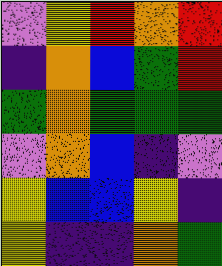[["violet", "yellow", "red", "orange", "red"], ["indigo", "orange", "blue", "green", "red"], ["green", "orange", "green", "green", "green"], ["violet", "orange", "blue", "indigo", "violet"], ["yellow", "blue", "blue", "yellow", "indigo"], ["yellow", "indigo", "indigo", "orange", "green"]]